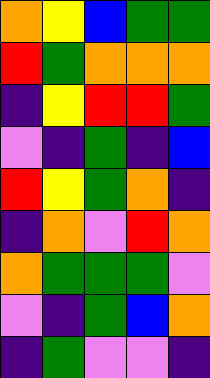[["orange", "yellow", "blue", "green", "green"], ["red", "green", "orange", "orange", "orange"], ["indigo", "yellow", "red", "red", "green"], ["violet", "indigo", "green", "indigo", "blue"], ["red", "yellow", "green", "orange", "indigo"], ["indigo", "orange", "violet", "red", "orange"], ["orange", "green", "green", "green", "violet"], ["violet", "indigo", "green", "blue", "orange"], ["indigo", "green", "violet", "violet", "indigo"]]